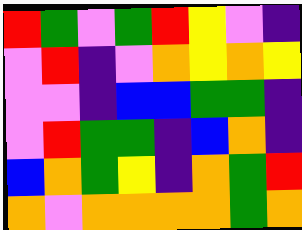[["red", "green", "violet", "green", "red", "yellow", "violet", "indigo"], ["violet", "red", "indigo", "violet", "orange", "yellow", "orange", "yellow"], ["violet", "violet", "indigo", "blue", "blue", "green", "green", "indigo"], ["violet", "red", "green", "green", "indigo", "blue", "orange", "indigo"], ["blue", "orange", "green", "yellow", "indigo", "orange", "green", "red"], ["orange", "violet", "orange", "orange", "orange", "orange", "green", "orange"]]